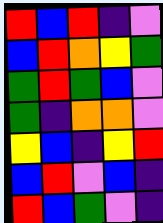[["red", "blue", "red", "indigo", "violet"], ["blue", "red", "orange", "yellow", "green"], ["green", "red", "green", "blue", "violet"], ["green", "indigo", "orange", "orange", "violet"], ["yellow", "blue", "indigo", "yellow", "red"], ["blue", "red", "violet", "blue", "indigo"], ["red", "blue", "green", "violet", "indigo"]]